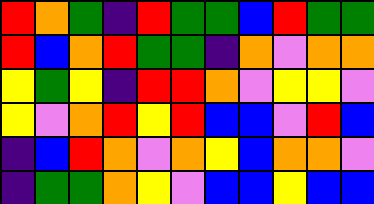[["red", "orange", "green", "indigo", "red", "green", "green", "blue", "red", "green", "green"], ["red", "blue", "orange", "red", "green", "green", "indigo", "orange", "violet", "orange", "orange"], ["yellow", "green", "yellow", "indigo", "red", "red", "orange", "violet", "yellow", "yellow", "violet"], ["yellow", "violet", "orange", "red", "yellow", "red", "blue", "blue", "violet", "red", "blue"], ["indigo", "blue", "red", "orange", "violet", "orange", "yellow", "blue", "orange", "orange", "violet"], ["indigo", "green", "green", "orange", "yellow", "violet", "blue", "blue", "yellow", "blue", "blue"]]